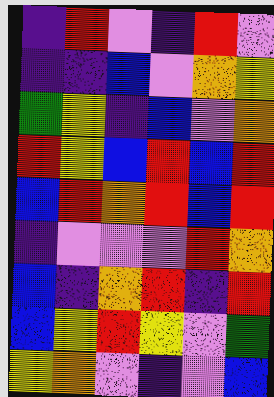[["indigo", "red", "violet", "indigo", "red", "violet"], ["indigo", "indigo", "blue", "violet", "orange", "yellow"], ["green", "yellow", "indigo", "blue", "violet", "orange"], ["red", "yellow", "blue", "red", "blue", "red"], ["blue", "red", "orange", "red", "blue", "red"], ["indigo", "violet", "violet", "violet", "red", "orange"], ["blue", "indigo", "orange", "red", "indigo", "red"], ["blue", "yellow", "red", "yellow", "violet", "green"], ["yellow", "orange", "violet", "indigo", "violet", "blue"]]